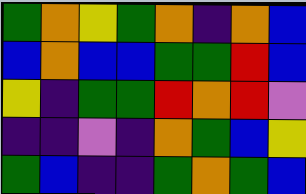[["green", "orange", "yellow", "green", "orange", "indigo", "orange", "blue"], ["blue", "orange", "blue", "blue", "green", "green", "red", "blue"], ["yellow", "indigo", "green", "green", "red", "orange", "red", "violet"], ["indigo", "indigo", "violet", "indigo", "orange", "green", "blue", "yellow"], ["green", "blue", "indigo", "indigo", "green", "orange", "green", "blue"]]